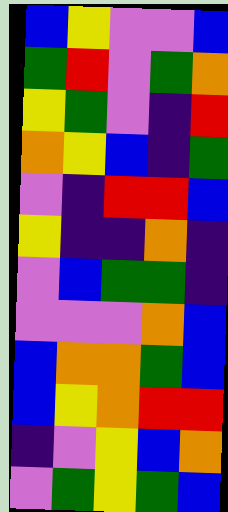[["blue", "yellow", "violet", "violet", "blue"], ["green", "red", "violet", "green", "orange"], ["yellow", "green", "violet", "indigo", "red"], ["orange", "yellow", "blue", "indigo", "green"], ["violet", "indigo", "red", "red", "blue"], ["yellow", "indigo", "indigo", "orange", "indigo"], ["violet", "blue", "green", "green", "indigo"], ["violet", "violet", "violet", "orange", "blue"], ["blue", "orange", "orange", "green", "blue"], ["blue", "yellow", "orange", "red", "red"], ["indigo", "violet", "yellow", "blue", "orange"], ["violet", "green", "yellow", "green", "blue"]]